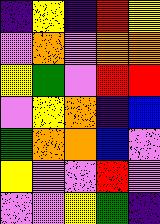[["indigo", "yellow", "indigo", "red", "yellow"], ["violet", "orange", "violet", "orange", "orange"], ["yellow", "green", "violet", "red", "red"], ["violet", "yellow", "orange", "indigo", "blue"], ["green", "orange", "orange", "blue", "violet"], ["yellow", "violet", "violet", "red", "violet"], ["violet", "violet", "yellow", "green", "indigo"]]